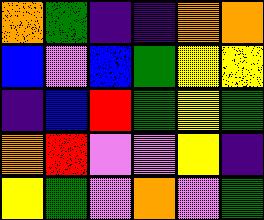[["orange", "green", "indigo", "indigo", "orange", "orange"], ["blue", "violet", "blue", "green", "yellow", "yellow"], ["indigo", "blue", "red", "green", "yellow", "green"], ["orange", "red", "violet", "violet", "yellow", "indigo"], ["yellow", "green", "violet", "orange", "violet", "green"]]